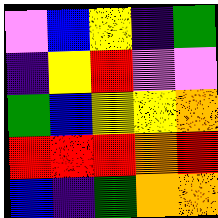[["violet", "blue", "yellow", "indigo", "green"], ["indigo", "yellow", "red", "violet", "violet"], ["green", "blue", "yellow", "yellow", "orange"], ["red", "red", "red", "orange", "red"], ["blue", "indigo", "green", "orange", "orange"]]